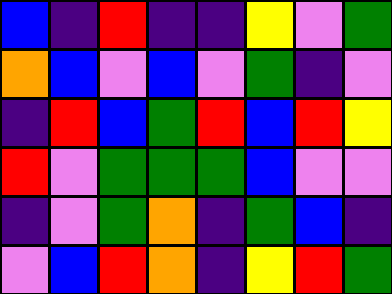[["blue", "indigo", "red", "indigo", "indigo", "yellow", "violet", "green"], ["orange", "blue", "violet", "blue", "violet", "green", "indigo", "violet"], ["indigo", "red", "blue", "green", "red", "blue", "red", "yellow"], ["red", "violet", "green", "green", "green", "blue", "violet", "violet"], ["indigo", "violet", "green", "orange", "indigo", "green", "blue", "indigo"], ["violet", "blue", "red", "orange", "indigo", "yellow", "red", "green"]]